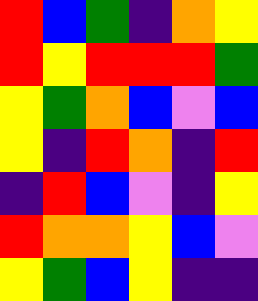[["red", "blue", "green", "indigo", "orange", "yellow"], ["red", "yellow", "red", "red", "red", "green"], ["yellow", "green", "orange", "blue", "violet", "blue"], ["yellow", "indigo", "red", "orange", "indigo", "red"], ["indigo", "red", "blue", "violet", "indigo", "yellow"], ["red", "orange", "orange", "yellow", "blue", "violet"], ["yellow", "green", "blue", "yellow", "indigo", "indigo"]]